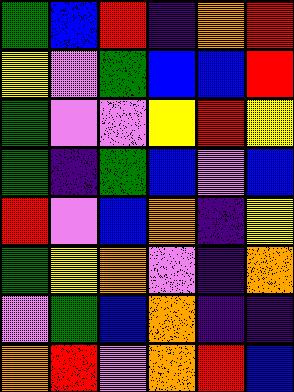[["green", "blue", "red", "indigo", "orange", "red"], ["yellow", "violet", "green", "blue", "blue", "red"], ["green", "violet", "violet", "yellow", "red", "yellow"], ["green", "indigo", "green", "blue", "violet", "blue"], ["red", "violet", "blue", "orange", "indigo", "yellow"], ["green", "yellow", "orange", "violet", "indigo", "orange"], ["violet", "green", "blue", "orange", "indigo", "indigo"], ["orange", "red", "violet", "orange", "red", "blue"]]